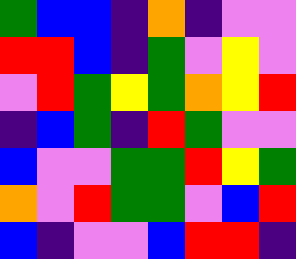[["green", "blue", "blue", "indigo", "orange", "indigo", "violet", "violet"], ["red", "red", "blue", "indigo", "green", "violet", "yellow", "violet"], ["violet", "red", "green", "yellow", "green", "orange", "yellow", "red"], ["indigo", "blue", "green", "indigo", "red", "green", "violet", "violet"], ["blue", "violet", "violet", "green", "green", "red", "yellow", "green"], ["orange", "violet", "red", "green", "green", "violet", "blue", "red"], ["blue", "indigo", "violet", "violet", "blue", "red", "red", "indigo"]]